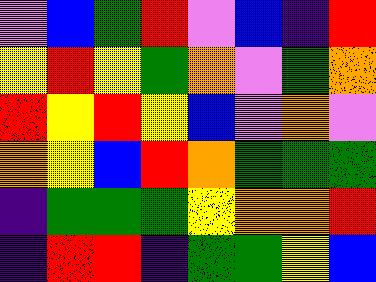[["violet", "blue", "green", "red", "violet", "blue", "indigo", "red"], ["yellow", "red", "yellow", "green", "orange", "violet", "green", "orange"], ["red", "yellow", "red", "yellow", "blue", "violet", "orange", "violet"], ["orange", "yellow", "blue", "red", "orange", "green", "green", "green"], ["indigo", "green", "green", "green", "yellow", "orange", "orange", "red"], ["indigo", "red", "red", "indigo", "green", "green", "yellow", "blue"]]